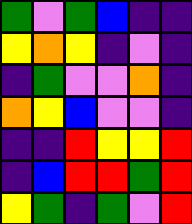[["green", "violet", "green", "blue", "indigo", "indigo"], ["yellow", "orange", "yellow", "indigo", "violet", "indigo"], ["indigo", "green", "violet", "violet", "orange", "indigo"], ["orange", "yellow", "blue", "violet", "violet", "indigo"], ["indigo", "indigo", "red", "yellow", "yellow", "red"], ["indigo", "blue", "red", "red", "green", "red"], ["yellow", "green", "indigo", "green", "violet", "red"]]